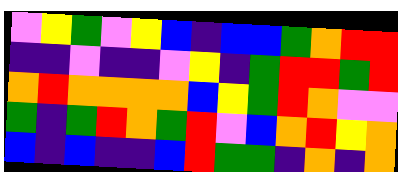[["violet", "yellow", "green", "violet", "yellow", "blue", "indigo", "blue", "blue", "green", "orange", "red", "red"], ["indigo", "indigo", "violet", "indigo", "indigo", "violet", "yellow", "indigo", "green", "red", "red", "green", "red"], ["orange", "red", "orange", "orange", "orange", "orange", "blue", "yellow", "green", "red", "orange", "violet", "violet"], ["green", "indigo", "green", "red", "orange", "green", "red", "violet", "blue", "orange", "red", "yellow", "orange"], ["blue", "indigo", "blue", "indigo", "indigo", "blue", "red", "green", "green", "indigo", "orange", "indigo", "orange"]]